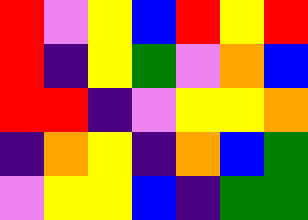[["red", "violet", "yellow", "blue", "red", "yellow", "red"], ["red", "indigo", "yellow", "green", "violet", "orange", "blue"], ["red", "red", "indigo", "violet", "yellow", "yellow", "orange"], ["indigo", "orange", "yellow", "indigo", "orange", "blue", "green"], ["violet", "yellow", "yellow", "blue", "indigo", "green", "green"]]